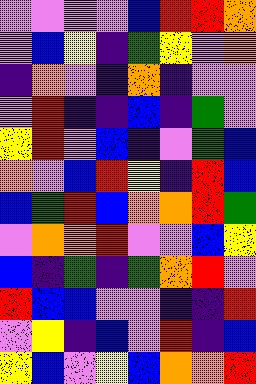[["violet", "violet", "violet", "violet", "blue", "red", "red", "orange"], ["violet", "blue", "yellow", "indigo", "green", "yellow", "violet", "orange"], ["indigo", "orange", "violet", "indigo", "orange", "indigo", "violet", "violet"], ["violet", "red", "indigo", "indigo", "blue", "indigo", "green", "violet"], ["yellow", "red", "violet", "blue", "indigo", "violet", "green", "blue"], ["orange", "violet", "blue", "red", "yellow", "indigo", "red", "blue"], ["blue", "green", "red", "blue", "orange", "orange", "red", "green"], ["violet", "orange", "orange", "red", "violet", "violet", "blue", "yellow"], ["blue", "indigo", "green", "indigo", "green", "orange", "red", "violet"], ["red", "blue", "blue", "violet", "violet", "indigo", "indigo", "red"], ["violet", "yellow", "indigo", "blue", "violet", "red", "indigo", "blue"], ["yellow", "blue", "violet", "yellow", "blue", "orange", "orange", "red"]]